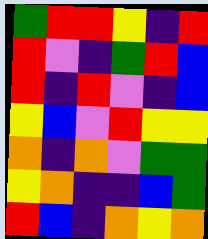[["green", "red", "red", "yellow", "indigo", "red"], ["red", "violet", "indigo", "green", "red", "blue"], ["red", "indigo", "red", "violet", "indigo", "blue"], ["yellow", "blue", "violet", "red", "yellow", "yellow"], ["orange", "indigo", "orange", "violet", "green", "green"], ["yellow", "orange", "indigo", "indigo", "blue", "green"], ["red", "blue", "indigo", "orange", "yellow", "orange"]]